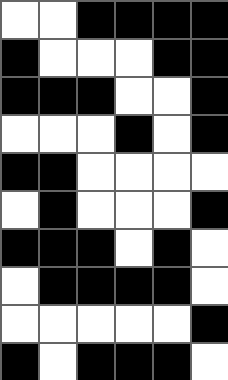[["white", "white", "black", "black", "black", "black"], ["black", "white", "white", "white", "black", "black"], ["black", "black", "black", "white", "white", "black"], ["white", "white", "white", "black", "white", "black"], ["black", "black", "white", "white", "white", "white"], ["white", "black", "white", "white", "white", "black"], ["black", "black", "black", "white", "black", "white"], ["white", "black", "black", "black", "black", "white"], ["white", "white", "white", "white", "white", "black"], ["black", "white", "black", "black", "black", "white"]]